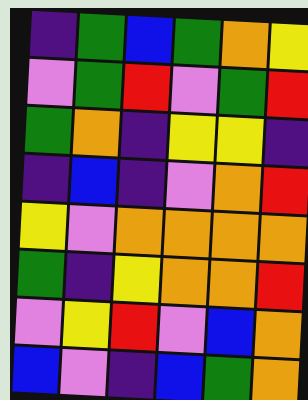[["indigo", "green", "blue", "green", "orange", "yellow"], ["violet", "green", "red", "violet", "green", "red"], ["green", "orange", "indigo", "yellow", "yellow", "indigo"], ["indigo", "blue", "indigo", "violet", "orange", "red"], ["yellow", "violet", "orange", "orange", "orange", "orange"], ["green", "indigo", "yellow", "orange", "orange", "red"], ["violet", "yellow", "red", "violet", "blue", "orange"], ["blue", "violet", "indigo", "blue", "green", "orange"]]